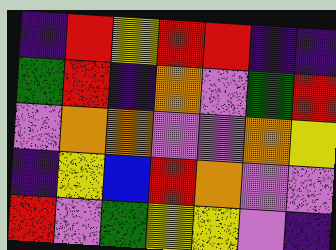[["indigo", "red", "yellow", "red", "red", "indigo", "indigo"], ["green", "red", "indigo", "orange", "violet", "green", "red"], ["violet", "orange", "orange", "violet", "violet", "orange", "yellow"], ["indigo", "yellow", "blue", "red", "orange", "violet", "violet"], ["red", "violet", "green", "yellow", "yellow", "violet", "indigo"]]